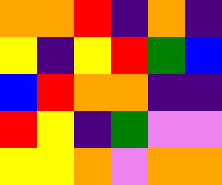[["orange", "orange", "red", "indigo", "orange", "indigo"], ["yellow", "indigo", "yellow", "red", "green", "blue"], ["blue", "red", "orange", "orange", "indigo", "indigo"], ["red", "yellow", "indigo", "green", "violet", "violet"], ["yellow", "yellow", "orange", "violet", "orange", "orange"]]